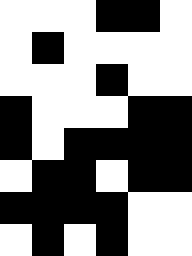[["white", "white", "white", "black", "black", "white"], ["white", "black", "white", "white", "white", "white"], ["white", "white", "white", "black", "white", "white"], ["black", "white", "white", "white", "black", "black"], ["black", "white", "black", "black", "black", "black"], ["white", "black", "black", "white", "black", "black"], ["black", "black", "black", "black", "white", "white"], ["white", "black", "white", "black", "white", "white"]]